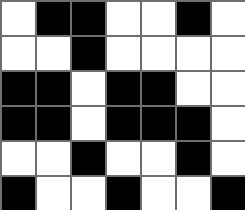[["white", "black", "black", "white", "white", "black", "white"], ["white", "white", "black", "white", "white", "white", "white"], ["black", "black", "white", "black", "black", "white", "white"], ["black", "black", "white", "black", "black", "black", "white"], ["white", "white", "black", "white", "white", "black", "white"], ["black", "white", "white", "black", "white", "white", "black"]]